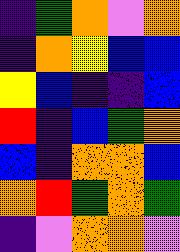[["indigo", "green", "orange", "violet", "orange"], ["indigo", "orange", "yellow", "blue", "blue"], ["yellow", "blue", "indigo", "indigo", "blue"], ["red", "indigo", "blue", "green", "orange"], ["blue", "indigo", "orange", "orange", "blue"], ["orange", "red", "green", "orange", "green"], ["indigo", "violet", "orange", "orange", "violet"]]